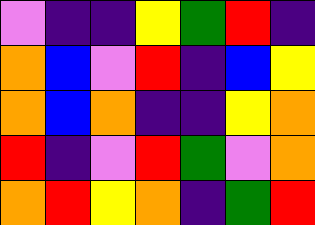[["violet", "indigo", "indigo", "yellow", "green", "red", "indigo"], ["orange", "blue", "violet", "red", "indigo", "blue", "yellow"], ["orange", "blue", "orange", "indigo", "indigo", "yellow", "orange"], ["red", "indigo", "violet", "red", "green", "violet", "orange"], ["orange", "red", "yellow", "orange", "indigo", "green", "red"]]